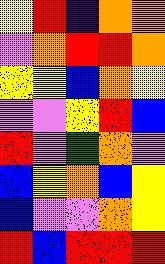[["yellow", "red", "indigo", "orange", "orange"], ["violet", "orange", "red", "red", "orange"], ["yellow", "yellow", "blue", "orange", "yellow"], ["violet", "violet", "yellow", "red", "blue"], ["red", "violet", "green", "orange", "violet"], ["blue", "yellow", "orange", "blue", "yellow"], ["blue", "violet", "violet", "orange", "yellow"], ["red", "blue", "red", "red", "red"]]